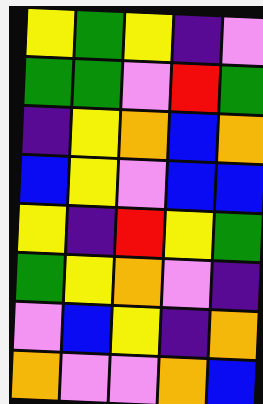[["yellow", "green", "yellow", "indigo", "violet"], ["green", "green", "violet", "red", "green"], ["indigo", "yellow", "orange", "blue", "orange"], ["blue", "yellow", "violet", "blue", "blue"], ["yellow", "indigo", "red", "yellow", "green"], ["green", "yellow", "orange", "violet", "indigo"], ["violet", "blue", "yellow", "indigo", "orange"], ["orange", "violet", "violet", "orange", "blue"]]